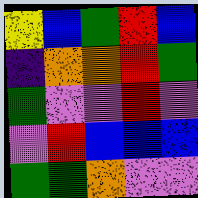[["yellow", "blue", "green", "red", "blue"], ["indigo", "orange", "orange", "red", "green"], ["green", "violet", "violet", "red", "violet"], ["violet", "red", "blue", "blue", "blue"], ["green", "green", "orange", "violet", "violet"]]